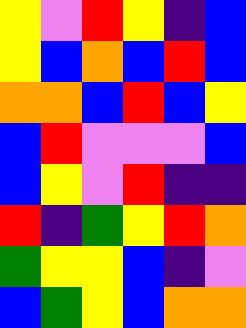[["yellow", "violet", "red", "yellow", "indigo", "blue"], ["yellow", "blue", "orange", "blue", "red", "blue"], ["orange", "orange", "blue", "red", "blue", "yellow"], ["blue", "red", "violet", "violet", "violet", "blue"], ["blue", "yellow", "violet", "red", "indigo", "indigo"], ["red", "indigo", "green", "yellow", "red", "orange"], ["green", "yellow", "yellow", "blue", "indigo", "violet"], ["blue", "green", "yellow", "blue", "orange", "orange"]]